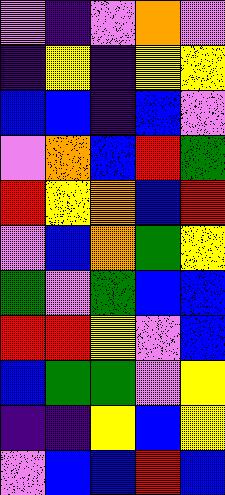[["violet", "indigo", "violet", "orange", "violet"], ["indigo", "yellow", "indigo", "yellow", "yellow"], ["blue", "blue", "indigo", "blue", "violet"], ["violet", "orange", "blue", "red", "green"], ["red", "yellow", "orange", "blue", "red"], ["violet", "blue", "orange", "green", "yellow"], ["green", "violet", "green", "blue", "blue"], ["red", "red", "yellow", "violet", "blue"], ["blue", "green", "green", "violet", "yellow"], ["indigo", "indigo", "yellow", "blue", "yellow"], ["violet", "blue", "blue", "red", "blue"]]